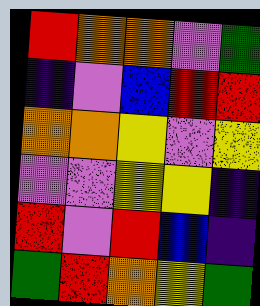[["red", "orange", "orange", "violet", "green"], ["indigo", "violet", "blue", "red", "red"], ["orange", "orange", "yellow", "violet", "yellow"], ["violet", "violet", "yellow", "yellow", "indigo"], ["red", "violet", "red", "blue", "indigo"], ["green", "red", "orange", "yellow", "green"]]